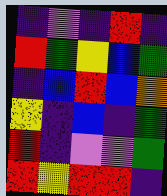[["indigo", "violet", "indigo", "red", "indigo"], ["red", "green", "yellow", "blue", "green"], ["indigo", "blue", "red", "blue", "orange"], ["yellow", "indigo", "blue", "indigo", "green"], ["red", "indigo", "violet", "violet", "green"], ["red", "yellow", "red", "red", "indigo"]]